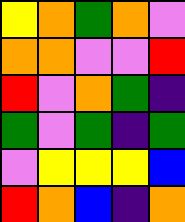[["yellow", "orange", "green", "orange", "violet"], ["orange", "orange", "violet", "violet", "red"], ["red", "violet", "orange", "green", "indigo"], ["green", "violet", "green", "indigo", "green"], ["violet", "yellow", "yellow", "yellow", "blue"], ["red", "orange", "blue", "indigo", "orange"]]